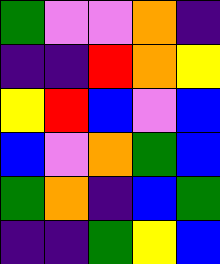[["green", "violet", "violet", "orange", "indigo"], ["indigo", "indigo", "red", "orange", "yellow"], ["yellow", "red", "blue", "violet", "blue"], ["blue", "violet", "orange", "green", "blue"], ["green", "orange", "indigo", "blue", "green"], ["indigo", "indigo", "green", "yellow", "blue"]]